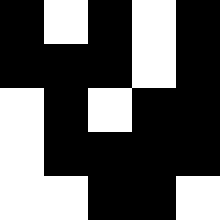[["black", "white", "black", "white", "black"], ["black", "black", "black", "white", "black"], ["white", "black", "white", "black", "black"], ["white", "black", "black", "black", "black"], ["white", "white", "black", "black", "white"]]